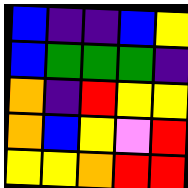[["blue", "indigo", "indigo", "blue", "yellow"], ["blue", "green", "green", "green", "indigo"], ["orange", "indigo", "red", "yellow", "yellow"], ["orange", "blue", "yellow", "violet", "red"], ["yellow", "yellow", "orange", "red", "red"]]